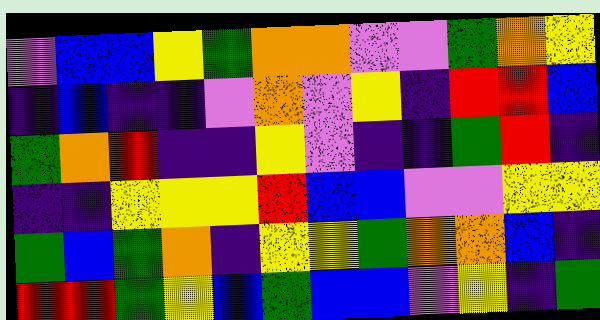[["violet", "blue", "blue", "yellow", "green", "orange", "orange", "violet", "violet", "green", "orange", "yellow"], ["indigo", "blue", "indigo", "indigo", "violet", "orange", "violet", "yellow", "indigo", "red", "red", "blue"], ["green", "orange", "red", "indigo", "indigo", "yellow", "violet", "indigo", "indigo", "green", "red", "indigo"], ["indigo", "indigo", "yellow", "yellow", "yellow", "red", "blue", "blue", "violet", "violet", "yellow", "yellow"], ["green", "blue", "green", "orange", "indigo", "yellow", "yellow", "green", "orange", "orange", "blue", "indigo"], ["red", "red", "green", "yellow", "blue", "green", "blue", "blue", "violet", "yellow", "indigo", "green"]]